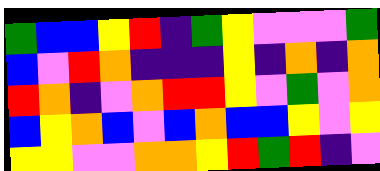[["green", "blue", "blue", "yellow", "red", "indigo", "green", "yellow", "violet", "violet", "violet", "green"], ["blue", "violet", "red", "orange", "indigo", "indigo", "indigo", "yellow", "indigo", "orange", "indigo", "orange"], ["red", "orange", "indigo", "violet", "orange", "red", "red", "yellow", "violet", "green", "violet", "orange"], ["blue", "yellow", "orange", "blue", "violet", "blue", "orange", "blue", "blue", "yellow", "violet", "yellow"], ["yellow", "yellow", "violet", "violet", "orange", "orange", "yellow", "red", "green", "red", "indigo", "violet"]]